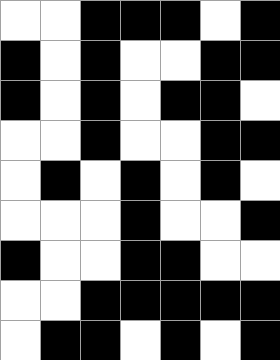[["white", "white", "black", "black", "black", "white", "black"], ["black", "white", "black", "white", "white", "black", "black"], ["black", "white", "black", "white", "black", "black", "white"], ["white", "white", "black", "white", "white", "black", "black"], ["white", "black", "white", "black", "white", "black", "white"], ["white", "white", "white", "black", "white", "white", "black"], ["black", "white", "white", "black", "black", "white", "white"], ["white", "white", "black", "black", "black", "black", "black"], ["white", "black", "black", "white", "black", "white", "black"]]